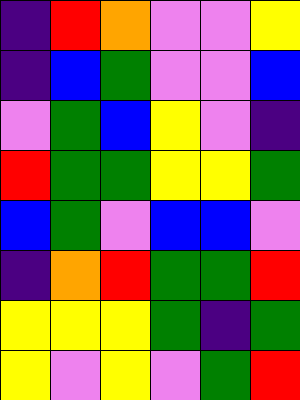[["indigo", "red", "orange", "violet", "violet", "yellow"], ["indigo", "blue", "green", "violet", "violet", "blue"], ["violet", "green", "blue", "yellow", "violet", "indigo"], ["red", "green", "green", "yellow", "yellow", "green"], ["blue", "green", "violet", "blue", "blue", "violet"], ["indigo", "orange", "red", "green", "green", "red"], ["yellow", "yellow", "yellow", "green", "indigo", "green"], ["yellow", "violet", "yellow", "violet", "green", "red"]]